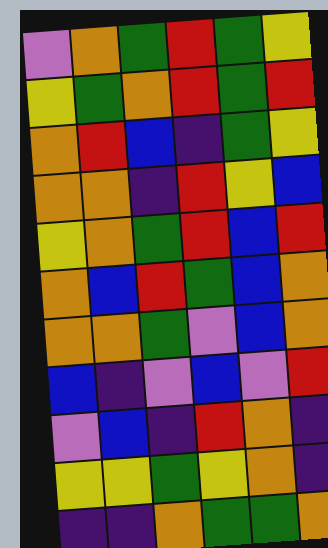[["violet", "orange", "green", "red", "green", "yellow"], ["yellow", "green", "orange", "red", "green", "red"], ["orange", "red", "blue", "indigo", "green", "yellow"], ["orange", "orange", "indigo", "red", "yellow", "blue"], ["yellow", "orange", "green", "red", "blue", "red"], ["orange", "blue", "red", "green", "blue", "orange"], ["orange", "orange", "green", "violet", "blue", "orange"], ["blue", "indigo", "violet", "blue", "violet", "red"], ["violet", "blue", "indigo", "red", "orange", "indigo"], ["yellow", "yellow", "green", "yellow", "orange", "indigo"], ["indigo", "indigo", "orange", "green", "green", "orange"]]